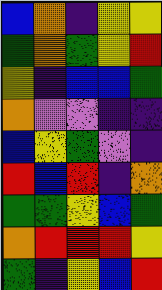[["blue", "orange", "indigo", "yellow", "yellow"], ["green", "orange", "green", "yellow", "red"], ["yellow", "indigo", "blue", "blue", "green"], ["orange", "violet", "violet", "indigo", "indigo"], ["blue", "yellow", "green", "violet", "indigo"], ["red", "blue", "red", "indigo", "orange"], ["green", "green", "yellow", "blue", "green"], ["orange", "red", "red", "red", "yellow"], ["green", "indigo", "yellow", "blue", "red"]]